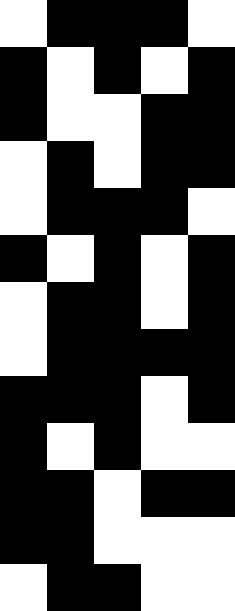[["white", "black", "black", "black", "white"], ["black", "white", "black", "white", "black"], ["black", "white", "white", "black", "black"], ["white", "black", "white", "black", "black"], ["white", "black", "black", "black", "white"], ["black", "white", "black", "white", "black"], ["white", "black", "black", "white", "black"], ["white", "black", "black", "black", "black"], ["black", "black", "black", "white", "black"], ["black", "white", "black", "white", "white"], ["black", "black", "white", "black", "black"], ["black", "black", "white", "white", "white"], ["white", "black", "black", "white", "white"]]